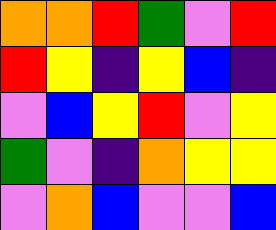[["orange", "orange", "red", "green", "violet", "red"], ["red", "yellow", "indigo", "yellow", "blue", "indigo"], ["violet", "blue", "yellow", "red", "violet", "yellow"], ["green", "violet", "indigo", "orange", "yellow", "yellow"], ["violet", "orange", "blue", "violet", "violet", "blue"]]